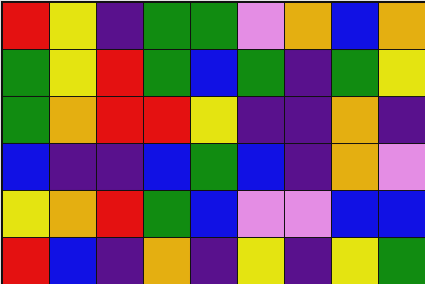[["red", "yellow", "indigo", "green", "green", "violet", "orange", "blue", "orange"], ["green", "yellow", "red", "green", "blue", "green", "indigo", "green", "yellow"], ["green", "orange", "red", "red", "yellow", "indigo", "indigo", "orange", "indigo"], ["blue", "indigo", "indigo", "blue", "green", "blue", "indigo", "orange", "violet"], ["yellow", "orange", "red", "green", "blue", "violet", "violet", "blue", "blue"], ["red", "blue", "indigo", "orange", "indigo", "yellow", "indigo", "yellow", "green"]]